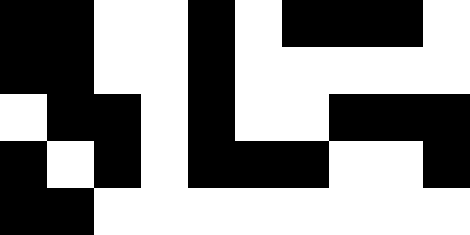[["black", "black", "white", "white", "black", "white", "black", "black", "black", "white"], ["black", "black", "white", "white", "black", "white", "white", "white", "white", "white"], ["white", "black", "black", "white", "black", "white", "white", "black", "black", "black"], ["black", "white", "black", "white", "black", "black", "black", "white", "white", "black"], ["black", "black", "white", "white", "white", "white", "white", "white", "white", "white"]]